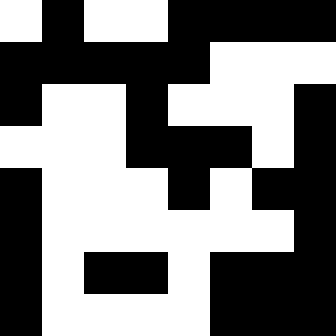[["white", "black", "white", "white", "black", "black", "black", "black"], ["black", "black", "black", "black", "black", "white", "white", "white"], ["black", "white", "white", "black", "white", "white", "white", "black"], ["white", "white", "white", "black", "black", "black", "white", "black"], ["black", "white", "white", "white", "black", "white", "black", "black"], ["black", "white", "white", "white", "white", "white", "white", "black"], ["black", "white", "black", "black", "white", "black", "black", "black"], ["black", "white", "white", "white", "white", "black", "black", "black"]]